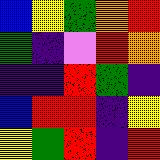[["blue", "yellow", "green", "orange", "red"], ["green", "indigo", "violet", "red", "orange"], ["indigo", "indigo", "red", "green", "indigo"], ["blue", "red", "red", "indigo", "yellow"], ["yellow", "green", "red", "indigo", "red"]]